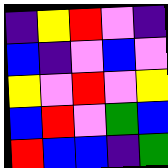[["indigo", "yellow", "red", "violet", "indigo"], ["blue", "indigo", "violet", "blue", "violet"], ["yellow", "violet", "red", "violet", "yellow"], ["blue", "red", "violet", "green", "blue"], ["red", "blue", "blue", "indigo", "green"]]